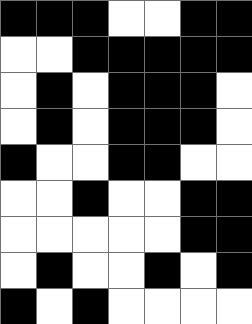[["black", "black", "black", "white", "white", "black", "black"], ["white", "white", "black", "black", "black", "black", "black"], ["white", "black", "white", "black", "black", "black", "white"], ["white", "black", "white", "black", "black", "black", "white"], ["black", "white", "white", "black", "black", "white", "white"], ["white", "white", "black", "white", "white", "black", "black"], ["white", "white", "white", "white", "white", "black", "black"], ["white", "black", "white", "white", "black", "white", "black"], ["black", "white", "black", "white", "white", "white", "white"]]